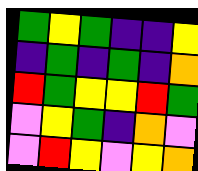[["green", "yellow", "green", "indigo", "indigo", "yellow"], ["indigo", "green", "indigo", "green", "indigo", "orange"], ["red", "green", "yellow", "yellow", "red", "green"], ["violet", "yellow", "green", "indigo", "orange", "violet"], ["violet", "red", "yellow", "violet", "yellow", "orange"]]